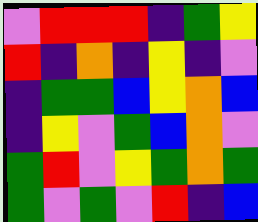[["violet", "red", "red", "red", "indigo", "green", "yellow"], ["red", "indigo", "orange", "indigo", "yellow", "indigo", "violet"], ["indigo", "green", "green", "blue", "yellow", "orange", "blue"], ["indigo", "yellow", "violet", "green", "blue", "orange", "violet"], ["green", "red", "violet", "yellow", "green", "orange", "green"], ["green", "violet", "green", "violet", "red", "indigo", "blue"]]